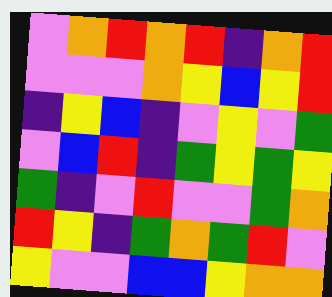[["violet", "orange", "red", "orange", "red", "indigo", "orange", "red"], ["violet", "violet", "violet", "orange", "yellow", "blue", "yellow", "red"], ["indigo", "yellow", "blue", "indigo", "violet", "yellow", "violet", "green"], ["violet", "blue", "red", "indigo", "green", "yellow", "green", "yellow"], ["green", "indigo", "violet", "red", "violet", "violet", "green", "orange"], ["red", "yellow", "indigo", "green", "orange", "green", "red", "violet"], ["yellow", "violet", "violet", "blue", "blue", "yellow", "orange", "orange"]]